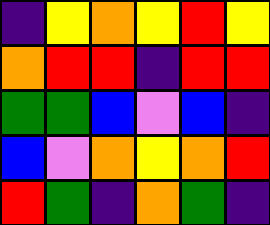[["indigo", "yellow", "orange", "yellow", "red", "yellow"], ["orange", "red", "red", "indigo", "red", "red"], ["green", "green", "blue", "violet", "blue", "indigo"], ["blue", "violet", "orange", "yellow", "orange", "red"], ["red", "green", "indigo", "orange", "green", "indigo"]]